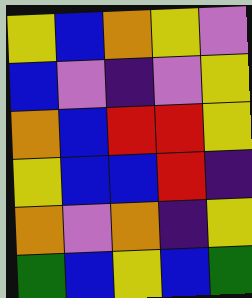[["yellow", "blue", "orange", "yellow", "violet"], ["blue", "violet", "indigo", "violet", "yellow"], ["orange", "blue", "red", "red", "yellow"], ["yellow", "blue", "blue", "red", "indigo"], ["orange", "violet", "orange", "indigo", "yellow"], ["green", "blue", "yellow", "blue", "green"]]